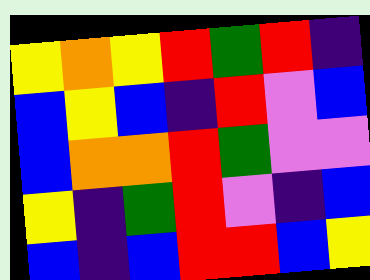[["yellow", "orange", "yellow", "red", "green", "red", "indigo"], ["blue", "yellow", "blue", "indigo", "red", "violet", "blue"], ["blue", "orange", "orange", "red", "green", "violet", "violet"], ["yellow", "indigo", "green", "red", "violet", "indigo", "blue"], ["blue", "indigo", "blue", "red", "red", "blue", "yellow"]]